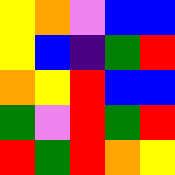[["yellow", "orange", "violet", "blue", "blue"], ["yellow", "blue", "indigo", "green", "red"], ["orange", "yellow", "red", "blue", "blue"], ["green", "violet", "red", "green", "red"], ["red", "green", "red", "orange", "yellow"]]